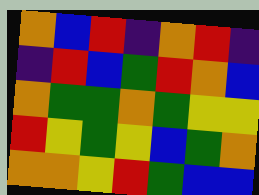[["orange", "blue", "red", "indigo", "orange", "red", "indigo"], ["indigo", "red", "blue", "green", "red", "orange", "blue"], ["orange", "green", "green", "orange", "green", "yellow", "yellow"], ["red", "yellow", "green", "yellow", "blue", "green", "orange"], ["orange", "orange", "yellow", "red", "green", "blue", "blue"]]